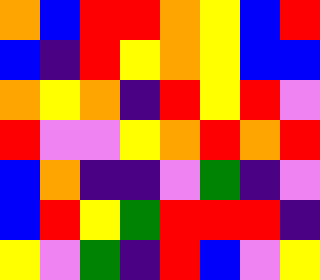[["orange", "blue", "red", "red", "orange", "yellow", "blue", "red"], ["blue", "indigo", "red", "yellow", "orange", "yellow", "blue", "blue"], ["orange", "yellow", "orange", "indigo", "red", "yellow", "red", "violet"], ["red", "violet", "violet", "yellow", "orange", "red", "orange", "red"], ["blue", "orange", "indigo", "indigo", "violet", "green", "indigo", "violet"], ["blue", "red", "yellow", "green", "red", "red", "red", "indigo"], ["yellow", "violet", "green", "indigo", "red", "blue", "violet", "yellow"]]